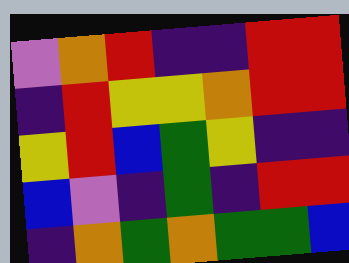[["violet", "orange", "red", "indigo", "indigo", "red", "red"], ["indigo", "red", "yellow", "yellow", "orange", "red", "red"], ["yellow", "red", "blue", "green", "yellow", "indigo", "indigo"], ["blue", "violet", "indigo", "green", "indigo", "red", "red"], ["indigo", "orange", "green", "orange", "green", "green", "blue"]]